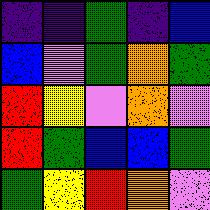[["indigo", "indigo", "green", "indigo", "blue"], ["blue", "violet", "green", "orange", "green"], ["red", "yellow", "violet", "orange", "violet"], ["red", "green", "blue", "blue", "green"], ["green", "yellow", "red", "orange", "violet"]]